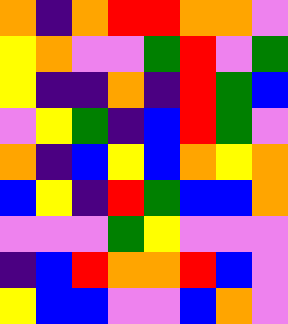[["orange", "indigo", "orange", "red", "red", "orange", "orange", "violet"], ["yellow", "orange", "violet", "violet", "green", "red", "violet", "green"], ["yellow", "indigo", "indigo", "orange", "indigo", "red", "green", "blue"], ["violet", "yellow", "green", "indigo", "blue", "red", "green", "violet"], ["orange", "indigo", "blue", "yellow", "blue", "orange", "yellow", "orange"], ["blue", "yellow", "indigo", "red", "green", "blue", "blue", "orange"], ["violet", "violet", "violet", "green", "yellow", "violet", "violet", "violet"], ["indigo", "blue", "red", "orange", "orange", "red", "blue", "violet"], ["yellow", "blue", "blue", "violet", "violet", "blue", "orange", "violet"]]